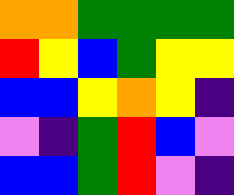[["orange", "orange", "green", "green", "green", "green"], ["red", "yellow", "blue", "green", "yellow", "yellow"], ["blue", "blue", "yellow", "orange", "yellow", "indigo"], ["violet", "indigo", "green", "red", "blue", "violet"], ["blue", "blue", "green", "red", "violet", "indigo"]]